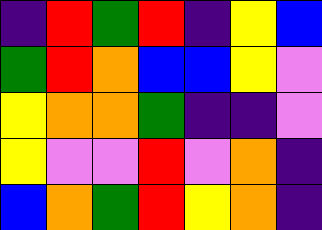[["indigo", "red", "green", "red", "indigo", "yellow", "blue"], ["green", "red", "orange", "blue", "blue", "yellow", "violet"], ["yellow", "orange", "orange", "green", "indigo", "indigo", "violet"], ["yellow", "violet", "violet", "red", "violet", "orange", "indigo"], ["blue", "orange", "green", "red", "yellow", "orange", "indigo"]]